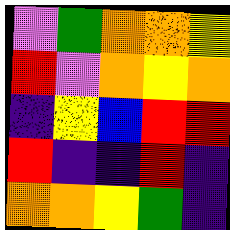[["violet", "green", "orange", "orange", "yellow"], ["red", "violet", "orange", "yellow", "orange"], ["indigo", "yellow", "blue", "red", "red"], ["red", "indigo", "indigo", "red", "indigo"], ["orange", "orange", "yellow", "green", "indigo"]]